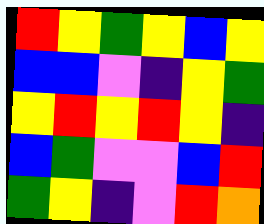[["red", "yellow", "green", "yellow", "blue", "yellow"], ["blue", "blue", "violet", "indigo", "yellow", "green"], ["yellow", "red", "yellow", "red", "yellow", "indigo"], ["blue", "green", "violet", "violet", "blue", "red"], ["green", "yellow", "indigo", "violet", "red", "orange"]]